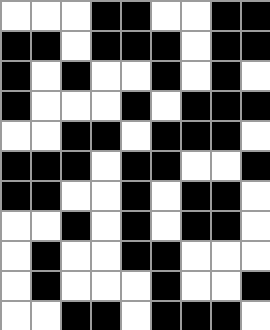[["white", "white", "white", "black", "black", "white", "white", "black", "black"], ["black", "black", "white", "black", "black", "black", "white", "black", "black"], ["black", "white", "black", "white", "white", "black", "white", "black", "white"], ["black", "white", "white", "white", "black", "white", "black", "black", "black"], ["white", "white", "black", "black", "white", "black", "black", "black", "white"], ["black", "black", "black", "white", "black", "black", "white", "white", "black"], ["black", "black", "white", "white", "black", "white", "black", "black", "white"], ["white", "white", "black", "white", "black", "white", "black", "black", "white"], ["white", "black", "white", "white", "black", "black", "white", "white", "white"], ["white", "black", "white", "white", "white", "black", "white", "white", "black"], ["white", "white", "black", "black", "white", "black", "black", "black", "white"]]